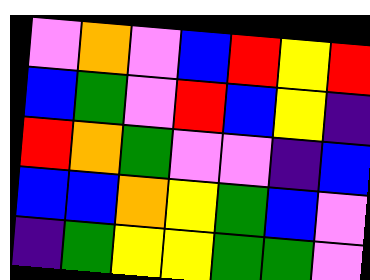[["violet", "orange", "violet", "blue", "red", "yellow", "red"], ["blue", "green", "violet", "red", "blue", "yellow", "indigo"], ["red", "orange", "green", "violet", "violet", "indigo", "blue"], ["blue", "blue", "orange", "yellow", "green", "blue", "violet"], ["indigo", "green", "yellow", "yellow", "green", "green", "violet"]]